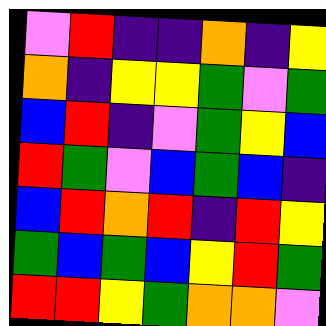[["violet", "red", "indigo", "indigo", "orange", "indigo", "yellow"], ["orange", "indigo", "yellow", "yellow", "green", "violet", "green"], ["blue", "red", "indigo", "violet", "green", "yellow", "blue"], ["red", "green", "violet", "blue", "green", "blue", "indigo"], ["blue", "red", "orange", "red", "indigo", "red", "yellow"], ["green", "blue", "green", "blue", "yellow", "red", "green"], ["red", "red", "yellow", "green", "orange", "orange", "violet"]]